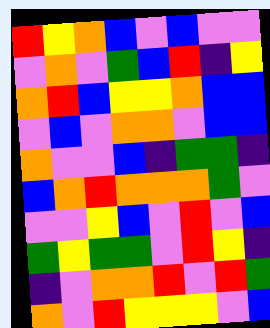[["red", "yellow", "orange", "blue", "violet", "blue", "violet", "violet"], ["violet", "orange", "violet", "green", "blue", "red", "indigo", "yellow"], ["orange", "red", "blue", "yellow", "yellow", "orange", "blue", "blue"], ["violet", "blue", "violet", "orange", "orange", "violet", "blue", "blue"], ["orange", "violet", "violet", "blue", "indigo", "green", "green", "indigo"], ["blue", "orange", "red", "orange", "orange", "orange", "green", "violet"], ["violet", "violet", "yellow", "blue", "violet", "red", "violet", "blue"], ["green", "yellow", "green", "green", "violet", "red", "yellow", "indigo"], ["indigo", "violet", "orange", "orange", "red", "violet", "red", "green"], ["orange", "violet", "red", "yellow", "yellow", "yellow", "violet", "blue"]]